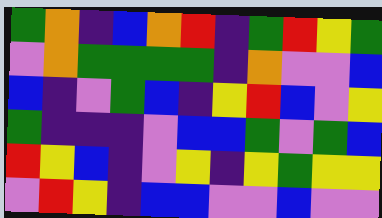[["green", "orange", "indigo", "blue", "orange", "red", "indigo", "green", "red", "yellow", "green"], ["violet", "orange", "green", "green", "green", "green", "indigo", "orange", "violet", "violet", "blue"], ["blue", "indigo", "violet", "green", "blue", "indigo", "yellow", "red", "blue", "violet", "yellow"], ["green", "indigo", "indigo", "indigo", "violet", "blue", "blue", "green", "violet", "green", "blue"], ["red", "yellow", "blue", "indigo", "violet", "yellow", "indigo", "yellow", "green", "yellow", "yellow"], ["violet", "red", "yellow", "indigo", "blue", "blue", "violet", "violet", "blue", "violet", "violet"]]